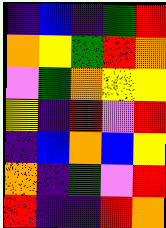[["indigo", "blue", "indigo", "green", "red"], ["orange", "yellow", "green", "red", "orange"], ["violet", "green", "orange", "yellow", "yellow"], ["yellow", "indigo", "red", "violet", "red"], ["indigo", "blue", "orange", "blue", "yellow"], ["orange", "indigo", "green", "violet", "red"], ["red", "indigo", "indigo", "red", "orange"]]